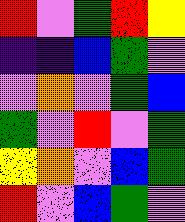[["red", "violet", "green", "red", "yellow"], ["indigo", "indigo", "blue", "green", "violet"], ["violet", "orange", "violet", "green", "blue"], ["green", "violet", "red", "violet", "green"], ["yellow", "orange", "violet", "blue", "green"], ["red", "violet", "blue", "green", "violet"]]